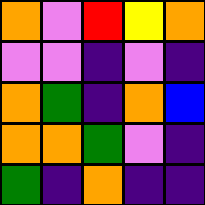[["orange", "violet", "red", "yellow", "orange"], ["violet", "violet", "indigo", "violet", "indigo"], ["orange", "green", "indigo", "orange", "blue"], ["orange", "orange", "green", "violet", "indigo"], ["green", "indigo", "orange", "indigo", "indigo"]]